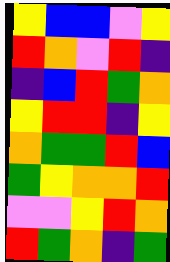[["yellow", "blue", "blue", "violet", "yellow"], ["red", "orange", "violet", "red", "indigo"], ["indigo", "blue", "red", "green", "orange"], ["yellow", "red", "red", "indigo", "yellow"], ["orange", "green", "green", "red", "blue"], ["green", "yellow", "orange", "orange", "red"], ["violet", "violet", "yellow", "red", "orange"], ["red", "green", "orange", "indigo", "green"]]